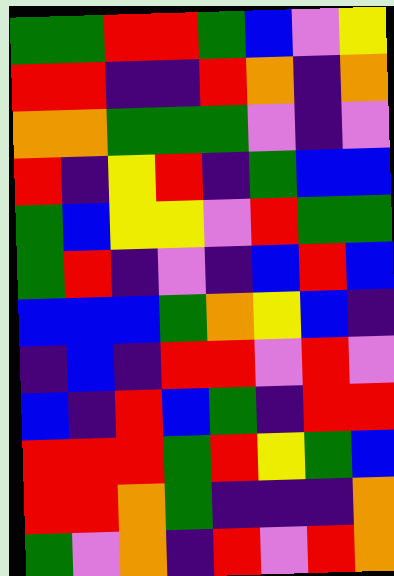[["green", "green", "red", "red", "green", "blue", "violet", "yellow"], ["red", "red", "indigo", "indigo", "red", "orange", "indigo", "orange"], ["orange", "orange", "green", "green", "green", "violet", "indigo", "violet"], ["red", "indigo", "yellow", "red", "indigo", "green", "blue", "blue"], ["green", "blue", "yellow", "yellow", "violet", "red", "green", "green"], ["green", "red", "indigo", "violet", "indigo", "blue", "red", "blue"], ["blue", "blue", "blue", "green", "orange", "yellow", "blue", "indigo"], ["indigo", "blue", "indigo", "red", "red", "violet", "red", "violet"], ["blue", "indigo", "red", "blue", "green", "indigo", "red", "red"], ["red", "red", "red", "green", "red", "yellow", "green", "blue"], ["red", "red", "orange", "green", "indigo", "indigo", "indigo", "orange"], ["green", "violet", "orange", "indigo", "red", "violet", "red", "orange"]]